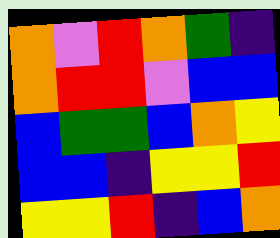[["orange", "violet", "red", "orange", "green", "indigo"], ["orange", "red", "red", "violet", "blue", "blue"], ["blue", "green", "green", "blue", "orange", "yellow"], ["blue", "blue", "indigo", "yellow", "yellow", "red"], ["yellow", "yellow", "red", "indigo", "blue", "orange"]]